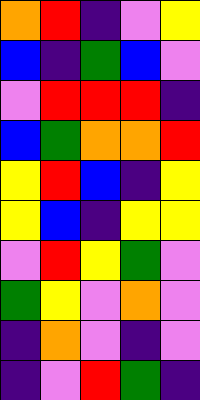[["orange", "red", "indigo", "violet", "yellow"], ["blue", "indigo", "green", "blue", "violet"], ["violet", "red", "red", "red", "indigo"], ["blue", "green", "orange", "orange", "red"], ["yellow", "red", "blue", "indigo", "yellow"], ["yellow", "blue", "indigo", "yellow", "yellow"], ["violet", "red", "yellow", "green", "violet"], ["green", "yellow", "violet", "orange", "violet"], ["indigo", "orange", "violet", "indigo", "violet"], ["indigo", "violet", "red", "green", "indigo"]]